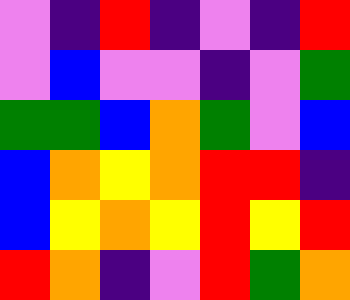[["violet", "indigo", "red", "indigo", "violet", "indigo", "red"], ["violet", "blue", "violet", "violet", "indigo", "violet", "green"], ["green", "green", "blue", "orange", "green", "violet", "blue"], ["blue", "orange", "yellow", "orange", "red", "red", "indigo"], ["blue", "yellow", "orange", "yellow", "red", "yellow", "red"], ["red", "orange", "indigo", "violet", "red", "green", "orange"]]